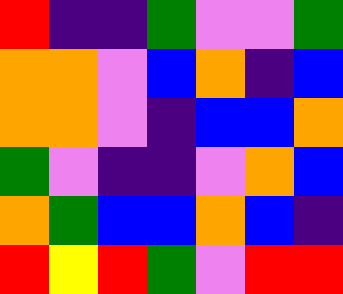[["red", "indigo", "indigo", "green", "violet", "violet", "green"], ["orange", "orange", "violet", "blue", "orange", "indigo", "blue"], ["orange", "orange", "violet", "indigo", "blue", "blue", "orange"], ["green", "violet", "indigo", "indigo", "violet", "orange", "blue"], ["orange", "green", "blue", "blue", "orange", "blue", "indigo"], ["red", "yellow", "red", "green", "violet", "red", "red"]]